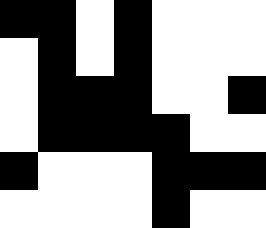[["black", "black", "white", "black", "white", "white", "white"], ["white", "black", "white", "black", "white", "white", "white"], ["white", "black", "black", "black", "white", "white", "black"], ["white", "black", "black", "black", "black", "white", "white"], ["black", "white", "white", "white", "black", "black", "black"], ["white", "white", "white", "white", "black", "white", "white"]]